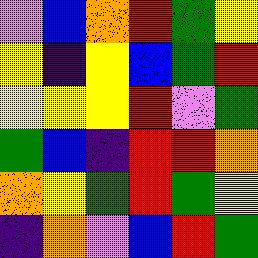[["violet", "blue", "orange", "red", "green", "yellow"], ["yellow", "indigo", "yellow", "blue", "green", "red"], ["yellow", "yellow", "yellow", "red", "violet", "green"], ["green", "blue", "indigo", "red", "red", "orange"], ["orange", "yellow", "green", "red", "green", "yellow"], ["indigo", "orange", "violet", "blue", "red", "green"]]